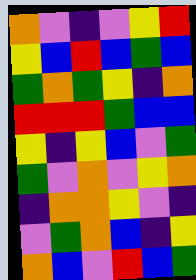[["orange", "violet", "indigo", "violet", "yellow", "red"], ["yellow", "blue", "red", "blue", "green", "blue"], ["green", "orange", "green", "yellow", "indigo", "orange"], ["red", "red", "red", "green", "blue", "blue"], ["yellow", "indigo", "yellow", "blue", "violet", "green"], ["green", "violet", "orange", "violet", "yellow", "orange"], ["indigo", "orange", "orange", "yellow", "violet", "indigo"], ["violet", "green", "orange", "blue", "indigo", "yellow"], ["orange", "blue", "violet", "red", "blue", "green"]]